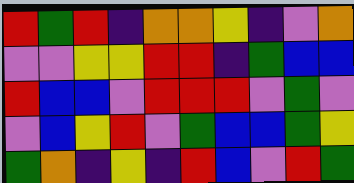[["red", "green", "red", "indigo", "orange", "orange", "yellow", "indigo", "violet", "orange"], ["violet", "violet", "yellow", "yellow", "red", "red", "indigo", "green", "blue", "blue"], ["red", "blue", "blue", "violet", "red", "red", "red", "violet", "green", "violet"], ["violet", "blue", "yellow", "red", "violet", "green", "blue", "blue", "green", "yellow"], ["green", "orange", "indigo", "yellow", "indigo", "red", "blue", "violet", "red", "green"]]